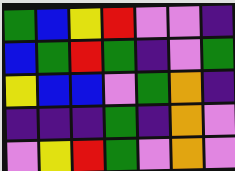[["green", "blue", "yellow", "red", "violet", "violet", "indigo"], ["blue", "green", "red", "green", "indigo", "violet", "green"], ["yellow", "blue", "blue", "violet", "green", "orange", "indigo"], ["indigo", "indigo", "indigo", "green", "indigo", "orange", "violet"], ["violet", "yellow", "red", "green", "violet", "orange", "violet"]]